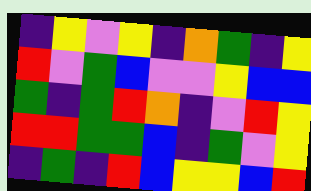[["indigo", "yellow", "violet", "yellow", "indigo", "orange", "green", "indigo", "yellow"], ["red", "violet", "green", "blue", "violet", "violet", "yellow", "blue", "blue"], ["green", "indigo", "green", "red", "orange", "indigo", "violet", "red", "yellow"], ["red", "red", "green", "green", "blue", "indigo", "green", "violet", "yellow"], ["indigo", "green", "indigo", "red", "blue", "yellow", "yellow", "blue", "red"]]